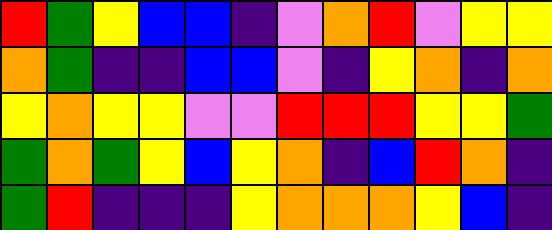[["red", "green", "yellow", "blue", "blue", "indigo", "violet", "orange", "red", "violet", "yellow", "yellow"], ["orange", "green", "indigo", "indigo", "blue", "blue", "violet", "indigo", "yellow", "orange", "indigo", "orange"], ["yellow", "orange", "yellow", "yellow", "violet", "violet", "red", "red", "red", "yellow", "yellow", "green"], ["green", "orange", "green", "yellow", "blue", "yellow", "orange", "indigo", "blue", "red", "orange", "indigo"], ["green", "red", "indigo", "indigo", "indigo", "yellow", "orange", "orange", "orange", "yellow", "blue", "indigo"]]